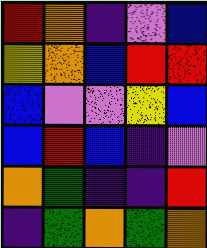[["red", "orange", "indigo", "violet", "blue"], ["yellow", "orange", "blue", "red", "red"], ["blue", "violet", "violet", "yellow", "blue"], ["blue", "red", "blue", "indigo", "violet"], ["orange", "green", "indigo", "indigo", "red"], ["indigo", "green", "orange", "green", "orange"]]